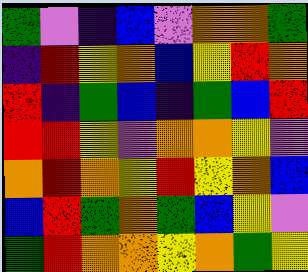[["green", "violet", "indigo", "blue", "violet", "orange", "orange", "green"], ["indigo", "red", "yellow", "orange", "blue", "yellow", "red", "orange"], ["red", "indigo", "green", "blue", "indigo", "green", "blue", "red"], ["red", "red", "yellow", "violet", "orange", "orange", "yellow", "violet"], ["orange", "red", "orange", "yellow", "red", "yellow", "orange", "blue"], ["blue", "red", "green", "orange", "green", "blue", "yellow", "violet"], ["green", "red", "orange", "orange", "yellow", "orange", "green", "yellow"]]